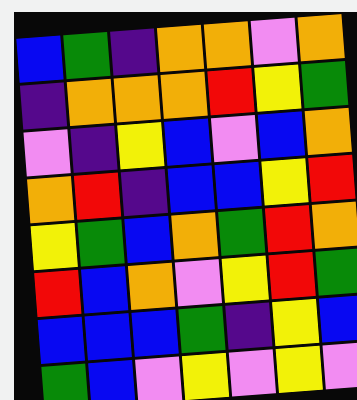[["blue", "green", "indigo", "orange", "orange", "violet", "orange"], ["indigo", "orange", "orange", "orange", "red", "yellow", "green"], ["violet", "indigo", "yellow", "blue", "violet", "blue", "orange"], ["orange", "red", "indigo", "blue", "blue", "yellow", "red"], ["yellow", "green", "blue", "orange", "green", "red", "orange"], ["red", "blue", "orange", "violet", "yellow", "red", "green"], ["blue", "blue", "blue", "green", "indigo", "yellow", "blue"], ["green", "blue", "violet", "yellow", "violet", "yellow", "violet"]]